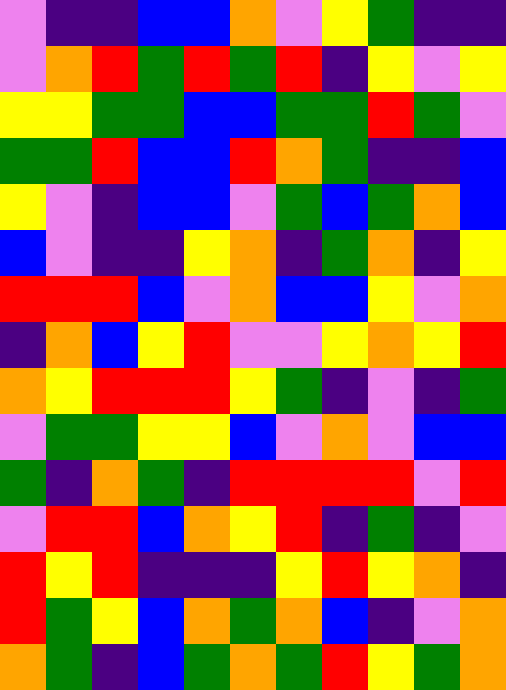[["violet", "indigo", "indigo", "blue", "blue", "orange", "violet", "yellow", "green", "indigo", "indigo"], ["violet", "orange", "red", "green", "red", "green", "red", "indigo", "yellow", "violet", "yellow"], ["yellow", "yellow", "green", "green", "blue", "blue", "green", "green", "red", "green", "violet"], ["green", "green", "red", "blue", "blue", "red", "orange", "green", "indigo", "indigo", "blue"], ["yellow", "violet", "indigo", "blue", "blue", "violet", "green", "blue", "green", "orange", "blue"], ["blue", "violet", "indigo", "indigo", "yellow", "orange", "indigo", "green", "orange", "indigo", "yellow"], ["red", "red", "red", "blue", "violet", "orange", "blue", "blue", "yellow", "violet", "orange"], ["indigo", "orange", "blue", "yellow", "red", "violet", "violet", "yellow", "orange", "yellow", "red"], ["orange", "yellow", "red", "red", "red", "yellow", "green", "indigo", "violet", "indigo", "green"], ["violet", "green", "green", "yellow", "yellow", "blue", "violet", "orange", "violet", "blue", "blue"], ["green", "indigo", "orange", "green", "indigo", "red", "red", "red", "red", "violet", "red"], ["violet", "red", "red", "blue", "orange", "yellow", "red", "indigo", "green", "indigo", "violet"], ["red", "yellow", "red", "indigo", "indigo", "indigo", "yellow", "red", "yellow", "orange", "indigo"], ["red", "green", "yellow", "blue", "orange", "green", "orange", "blue", "indigo", "violet", "orange"], ["orange", "green", "indigo", "blue", "green", "orange", "green", "red", "yellow", "green", "orange"]]